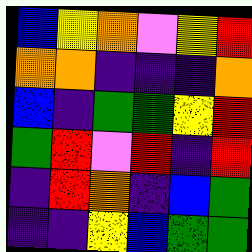[["blue", "yellow", "orange", "violet", "yellow", "red"], ["orange", "orange", "indigo", "indigo", "indigo", "orange"], ["blue", "indigo", "green", "green", "yellow", "red"], ["green", "red", "violet", "red", "indigo", "red"], ["indigo", "red", "orange", "indigo", "blue", "green"], ["indigo", "indigo", "yellow", "blue", "green", "green"]]